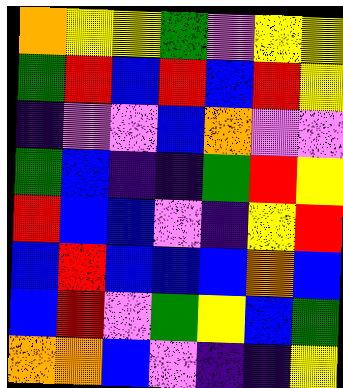[["orange", "yellow", "yellow", "green", "violet", "yellow", "yellow"], ["green", "red", "blue", "red", "blue", "red", "yellow"], ["indigo", "violet", "violet", "blue", "orange", "violet", "violet"], ["green", "blue", "indigo", "indigo", "green", "red", "yellow"], ["red", "blue", "blue", "violet", "indigo", "yellow", "red"], ["blue", "red", "blue", "blue", "blue", "orange", "blue"], ["blue", "red", "violet", "green", "yellow", "blue", "green"], ["orange", "orange", "blue", "violet", "indigo", "indigo", "yellow"]]